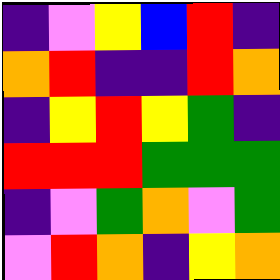[["indigo", "violet", "yellow", "blue", "red", "indigo"], ["orange", "red", "indigo", "indigo", "red", "orange"], ["indigo", "yellow", "red", "yellow", "green", "indigo"], ["red", "red", "red", "green", "green", "green"], ["indigo", "violet", "green", "orange", "violet", "green"], ["violet", "red", "orange", "indigo", "yellow", "orange"]]